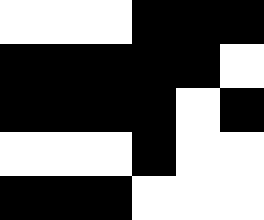[["white", "white", "white", "black", "black", "black"], ["black", "black", "black", "black", "black", "white"], ["black", "black", "black", "black", "white", "black"], ["white", "white", "white", "black", "white", "white"], ["black", "black", "black", "white", "white", "white"]]